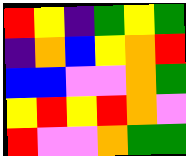[["red", "yellow", "indigo", "green", "yellow", "green"], ["indigo", "orange", "blue", "yellow", "orange", "red"], ["blue", "blue", "violet", "violet", "orange", "green"], ["yellow", "red", "yellow", "red", "orange", "violet"], ["red", "violet", "violet", "orange", "green", "green"]]